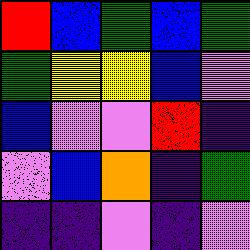[["red", "blue", "green", "blue", "green"], ["green", "yellow", "yellow", "blue", "violet"], ["blue", "violet", "violet", "red", "indigo"], ["violet", "blue", "orange", "indigo", "green"], ["indigo", "indigo", "violet", "indigo", "violet"]]